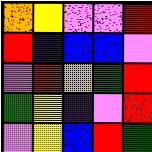[["orange", "yellow", "violet", "violet", "red"], ["red", "indigo", "blue", "blue", "violet"], ["violet", "red", "orange", "green", "red"], ["green", "yellow", "indigo", "violet", "red"], ["violet", "yellow", "blue", "red", "green"]]